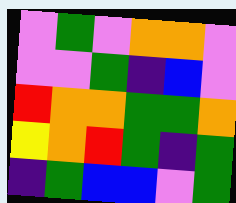[["violet", "green", "violet", "orange", "orange", "violet"], ["violet", "violet", "green", "indigo", "blue", "violet"], ["red", "orange", "orange", "green", "green", "orange"], ["yellow", "orange", "red", "green", "indigo", "green"], ["indigo", "green", "blue", "blue", "violet", "green"]]